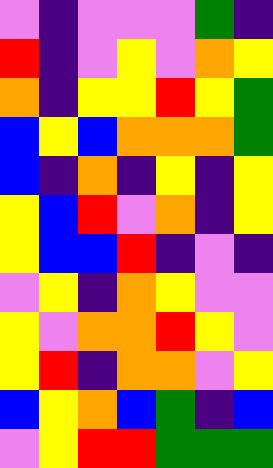[["violet", "indigo", "violet", "violet", "violet", "green", "indigo"], ["red", "indigo", "violet", "yellow", "violet", "orange", "yellow"], ["orange", "indigo", "yellow", "yellow", "red", "yellow", "green"], ["blue", "yellow", "blue", "orange", "orange", "orange", "green"], ["blue", "indigo", "orange", "indigo", "yellow", "indigo", "yellow"], ["yellow", "blue", "red", "violet", "orange", "indigo", "yellow"], ["yellow", "blue", "blue", "red", "indigo", "violet", "indigo"], ["violet", "yellow", "indigo", "orange", "yellow", "violet", "violet"], ["yellow", "violet", "orange", "orange", "red", "yellow", "violet"], ["yellow", "red", "indigo", "orange", "orange", "violet", "yellow"], ["blue", "yellow", "orange", "blue", "green", "indigo", "blue"], ["violet", "yellow", "red", "red", "green", "green", "green"]]